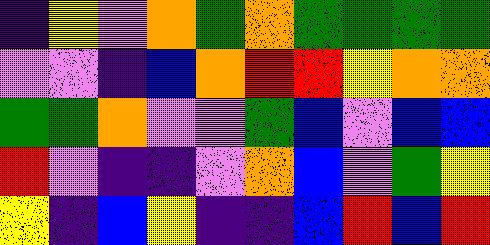[["indigo", "yellow", "violet", "orange", "green", "orange", "green", "green", "green", "green"], ["violet", "violet", "indigo", "blue", "orange", "red", "red", "yellow", "orange", "orange"], ["green", "green", "orange", "violet", "violet", "green", "blue", "violet", "blue", "blue"], ["red", "violet", "indigo", "indigo", "violet", "orange", "blue", "violet", "green", "yellow"], ["yellow", "indigo", "blue", "yellow", "indigo", "indigo", "blue", "red", "blue", "red"]]